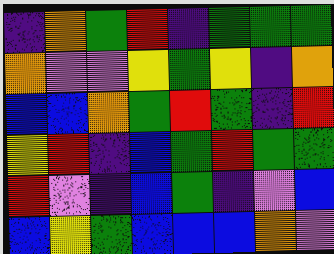[["indigo", "orange", "green", "red", "indigo", "green", "green", "green"], ["orange", "violet", "violet", "yellow", "green", "yellow", "indigo", "orange"], ["blue", "blue", "orange", "green", "red", "green", "indigo", "red"], ["yellow", "red", "indigo", "blue", "green", "red", "green", "green"], ["red", "violet", "indigo", "blue", "green", "indigo", "violet", "blue"], ["blue", "yellow", "green", "blue", "blue", "blue", "orange", "violet"]]